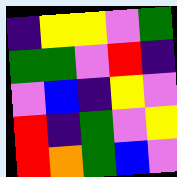[["indigo", "yellow", "yellow", "violet", "green"], ["green", "green", "violet", "red", "indigo"], ["violet", "blue", "indigo", "yellow", "violet"], ["red", "indigo", "green", "violet", "yellow"], ["red", "orange", "green", "blue", "violet"]]